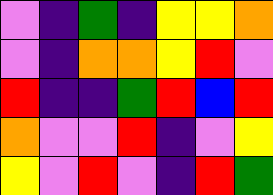[["violet", "indigo", "green", "indigo", "yellow", "yellow", "orange"], ["violet", "indigo", "orange", "orange", "yellow", "red", "violet"], ["red", "indigo", "indigo", "green", "red", "blue", "red"], ["orange", "violet", "violet", "red", "indigo", "violet", "yellow"], ["yellow", "violet", "red", "violet", "indigo", "red", "green"]]